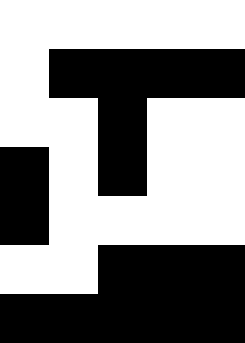[["white", "white", "white", "white", "white"], ["white", "black", "black", "black", "black"], ["white", "white", "black", "white", "white"], ["black", "white", "black", "white", "white"], ["black", "white", "white", "white", "white"], ["white", "white", "black", "black", "black"], ["black", "black", "black", "black", "black"]]